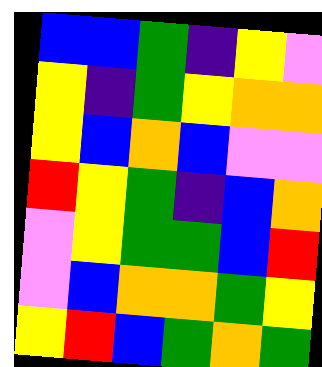[["blue", "blue", "green", "indigo", "yellow", "violet"], ["yellow", "indigo", "green", "yellow", "orange", "orange"], ["yellow", "blue", "orange", "blue", "violet", "violet"], ["red", "yellow", "green", "indigo", "blue", "orange"], ["violet", "yellow", "green", "green", "blue", "red"], ["violet", "blue", "orange", "orange", "green", "yellow"], ["yellow", "red", "blue", "green", "orange", "green"]]